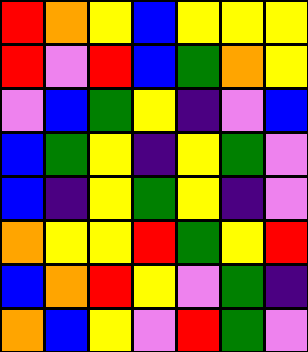[["red", "orange", "yellow", "blue", "yellow", "yellow", "yellow"], ["red", "violet", "red", "blue", "green", "orange", "yellow"], ["violet", "blue", "green", "yellow", "indigo", "violet", "blue"], ["blue", "green", "yellow", "indigo", "yellow", "green", "violet"], ["blue", "indigo", "yellow", "green", "yellow", "indigo", "violet"], ["orange", "yellow", "yellow", "red", "green", "yellow", "red"], ["blue", "orange", "red", "yellow", "violet", "green", "indigo"], ["orange", "blue", "yellow", "violet", "red", "green", "violet"]]